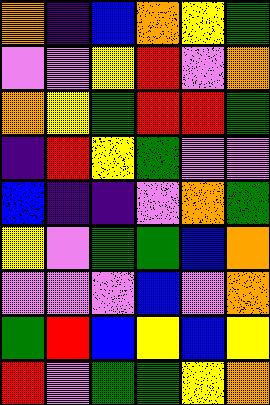[["orange", "indigo", "blue", "orange", "yellow", "green"], ["violet", "violet", "yellow", "red", "violet", "orange"], ["orange", "yellow", "green", "red", "red", "green"], ["indigo", "red", "yellow", "green", "violet", "violet"], ["blue", "indigo", "indigo", "violet", "orange", "green"], ["yellow", "violet", "green", "green", "blue", "orange"], ["violet", "violet", "violet", "blue", "violet", "orange"], ["green", "red", "blue", "yellow", "blue", "yellow"], ["red", "violet", "green", "green", "yellow", "orange"]]